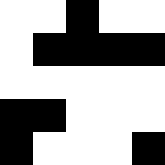[["white", "white", "black", "white", "white"], ["white", "black", "black", "black", "black"], ["white", "white", "white", "white", "white"], ["black", "black", "white", "white", "white"], ["black", "white", "white", "white", "black"]]